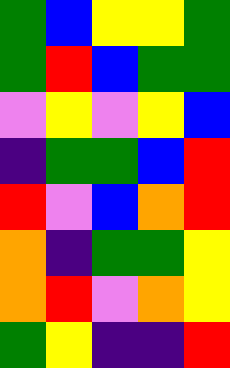[["green", "blue", "yellow", "yellow", "green"], ["green", "red", "blue", "green", "green"], ["violet", "yellow", "violet", "yellow", "blue"], ["indigo", "green", "green", "blue", "red"], ["red", "violet", "blue", "orange", "red"], ["orange", "indigo", "green", "green", "yellow"], ["orange", "red", "violet", "orange", "yellow"], ["green", "yellow", "indigo", "indigo", "red"]]